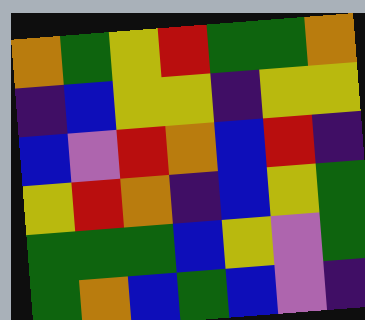[["orange", "green", "yellow", "red", "green", "green", "orange"], ["indigo", "blue", "yellow", "yellow", "indigo", "yellow", "yellow"], ["blue", "violet", "red", "orange", "blue", "red", "indigo"], ["yellow", "red", "orange", "indigo", "blue", "yellow", "green"], ["green", "green", "green", "blue", "yellow", "violet", "green"], ["green", "orange", "blue", "green", "blue", "violet", "indigo"]]